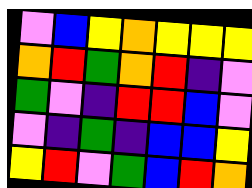[["violet", "blue", "yellow", "orange", "yellow", "yellow", "yellow"], ["orange", "red", "green", "orange", "red", "indigo", "violet"], ["green", "violet", "indigo", "red", "red", "blue", "violet"], ["violet", "indigo", "green", "indigo", "blue", "blue", "yellow"], ["yellow", "red", "violet", "green", "blue", "red", "orange"]]